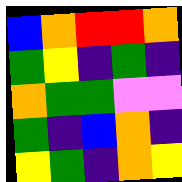[["blue", "orange", "red", "red", "orange"], ["green", "yellow", "indigo", "green", "indigo"], ["orange", "green", "green", "violet", "violet"], ["green", "indigo", "blue", "orange", "indigo"], ["yellow", "green", "indigo", "orange", "yellow"]]